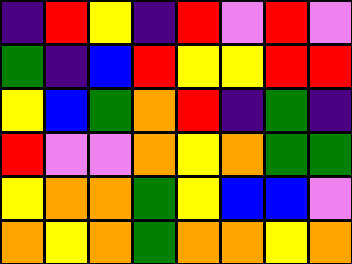[["indigo", "red", "yellow", "indigo", "red", "violet", "red", "violet"], ["green", "indigo", "blue", "red", "yellow", "yellow", "red", "red"], ["yellow", "blue", "green", "orange", "red", "indigo", "green", "indigo"], ["red", "violet", "violet", "orange", "yellow", "orange", "green", "green"], ["yellow", "orange", "orange", "green", "yellow", "blue", "blue", "violet"], ["orange", "yellow", "orange", "green", "orange", "orange", "yellow", "orange"]]